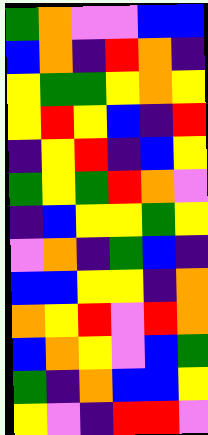[["green", "orange", "violet", "violet", "blue", "blue"], ["blue", "orange", "indigo", "red", "orange", "indigo"], ["yellow", "green", "green", "yellow", "orange", "yellow"], ["yellow", "red", "yellow", "blue", "indigo", "red"], ["indigo", "yellow", "red", "indigo", "blue", "yellow"], ["green", "yellow", "green", "red", "orange", "violet"], ["indigo", "blue", "yellow", "yellow", "green", "yellow"], ["violet", "orange", "indigo", "green", "blue", "indigo"], ["blue", "blue", "yellow", "yellow", "indigo", "orange"], ["orange", "yellow", "red", "violet", "red", "orange"], ["blue", "orange", "yellow", "violet", "blue", "green"], ["green", "indigo", "orange", "blue", "blue", "yellow"], ["yellow", "violet", "indigo", "red", "red", "violet"]]